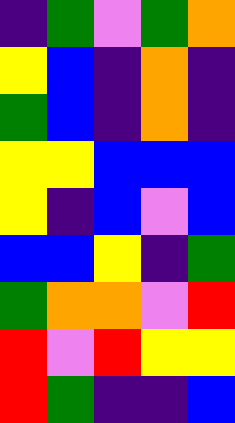[["indigo", "green", "violet", "green", "orange"], ["yellow", "blue", "indigo", "orange", "indigo"], ["green", "blue", "indigo", "orange", "indigo"], ["yellow", "yellow", "blue", "blue", "blue"], ["yellow", "indigo", "blue", "violet", "blue"], ["blue", "blue", "yellow", "indigo", "green"], ["green", "orange", "orange", "violet", "red"], ["red", "violet", "red", "yellow", "yellow"], ["red", "green", "indigo", "indigo", "blue"]]